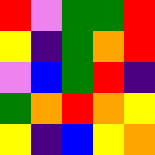[["red", "violet", "green", "green", "red"], ["yellow", "indigo", "green", "orange", "red"], ["violet", "blue", "green", "red", "indigo"], ["green", "orange", "red", "orange", "yellow"], ["yellow", "indigo", "blue", "yellow", "orange"]]